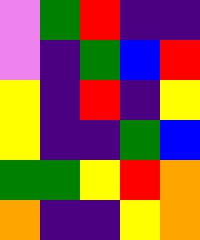[["violet", "green", "red", "indigo", "indigo"], ["violet", "indigo", "green", "blue", "red"], ["yellow", "indigo", "red", "indigo", "yellow"], ["yellow", "indigo", "indigo", "green", "blue"], ["green", "green", "yellow", "red", "orange"], ["orange", "indigo", "indigo", "yellow", "orange"]]